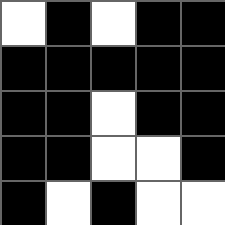[["white", "black", "white", "black", "black"], ["black", "black", "black", "black", "black"], ["black", "black", "white", "black", "black"], ["black", "black", "white", "white", "black"], ["black", "white", "black", "white", "white"]]